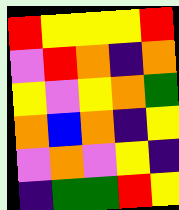[["red", "yellow", "yellow", "yellow", "red"], ["violet", "red", "orange", "indigo", "orange"], ["yellow", "violet", "yellow", "orange", "green"], ["orange", "blue", "orange", "indigo", "yellow"], ["violet", "orange", "violet", "yellow", "indigo"], ["indigo", "green", "green", "red", "yellow"]]